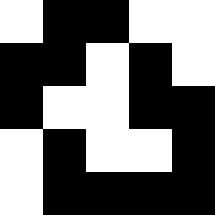[["white", "black", "black", "white", "white"], ["black", "black", "white", "black", "white"], ["black", "white", "white", "black", "black"], ["white", "black", "white", "white", "black"], ["white", "black", "black", "black", "black"]]